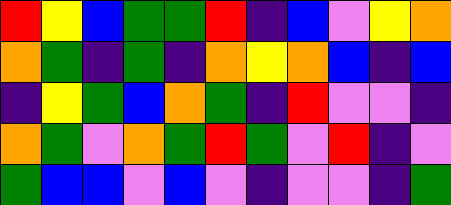[["red", "yellow", "blue", "green", "green", "red", "indigo", "blue", "violet", "yellow", "orange"], ["orange", "green", "indigo", "green", "indigo", "orange", "yellow", "orange", "blue", "indigo", "blue"], ["indigo", "yellow", "green", "blue", "orange", "green", "indigo", "red", "violet", "violet", "indigo"], ["orange", "green", "violet", "orange", "green", "red", "green", "violet", "red", "indigo", "violet"], ["green", "blue", "blue", "violet", "blue", "violet", "indigo", "violet", "violet", "indigo", "green"]]